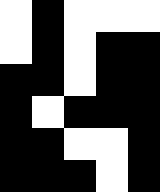[["white", "black", "white", "white", "white"], ["white", "black", "white", "black", "black"], ["black", "black", "white", "black", "black"], ["black", "white", "black", "black", "black"], ["black", "black", "white", "white", "black"], ["black", "black", "black", "white", "black"]]